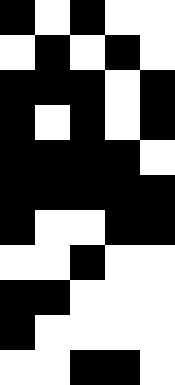[["black", "white", "black", "white", "white"], ["white", "black", "white", "black", "white"], ["black", "black", "black", "white", "black"], ["black", "white", "black", "white", "black"], ["black", "black", "black", "black", "white"], ["black", "black", "black", "black", "black"], ["black", "white", "white", "black", "black"], ["white", "white", "black", "white", "white"], ["black", "black", "white", "white", "white"], ["black", "white", "white", "white", "white"], ["white", "white", "black", "black", "white"]]